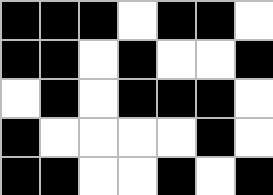[["black", "black", "black", "white", "black", "black", "white"], ["black", "black", "white", "black", "white", "white", "black"], ["white", "black", "white", "black", "black", "black", "white"], ["black", "white", "white", "white", "white", "black", "white"], ["black", "black", "white", "white", "black", "white", "black"]]